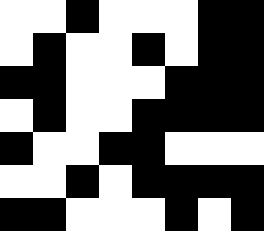[["white", "white", "black", "white", "white", "white", "black", "black"], ["white", "black", "white", "white", "black", "white", "black", "black"], ["black", "black", "white", "white", "white", "black", "black", "black"], ["white", "black", "white", "white", "black", "black", "black", "black"], ["black", "white", "white", "black", "black", "white", "white", "white"], ["white", "white", "black", "white", "black", "black", "black", "black"], ["black", "black", "white", "white", "white", "black", "white", "black"]]